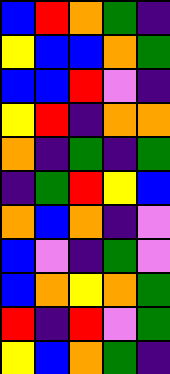[["blue", "red", "orange", "green", "indigo"], ["yellow", "blue", "blue", "orange", "green"], ["blue", "blue", "red", "violet", "indigo"], ["yellow", "red", "indigo", "orange", "orange"], ["orange", "indigo", "green", "indigo", "green"], ["indigo", "green", "red", "yellow", "blue"], ["orange", "blue", "orange", "indigo", "violet"], ["blue", "violet", "indigo", "green", "violet"], ["blue", "orange", "yellow", "orange", "green"], ["red", "indigo", "red", "violet", "green"], ["yellow", "blue", "orange", "green", "indigo"]]